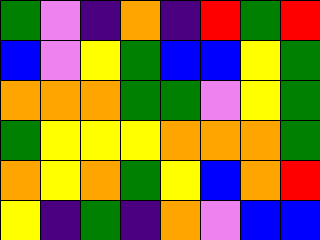[["green", "violet", "indigo", "orange", "indigo", "red", "green", "red"], ["blue", "violet", "yellow", "green", "blue", "blue", "yellow", "green"], ["orange", "orange", "orange", "green", "green", "violet", "yellow", "green"], ["green", "yellow", "yellow", "yellow", "orange", "orange", "orange", "green"], ["orange", "yellow", "orange", "green", "yellow", "blue", "orange", "red"], ["yellow", "indigo", "green", "indigo", "orange", "violet", "blue", "blue"]]